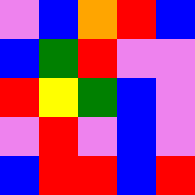[["violet", "blue", "orange", "red", "blue"], ["blue", "green", "red", "violet", "violet"], ["red", "yellow", "green", "blue", "violet"], ["violet", "red", "violet", "blue", "violet"], ["blue", "red", "red", "blue", "red"]]